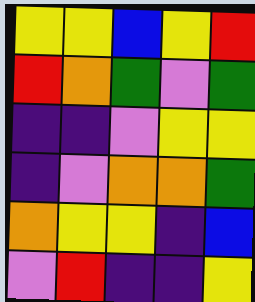[["yellow", "yellow", "blue", "yellow", "red"], ["red", "orange", "green", "violet", "green"], ["indigo", "indigo", "violet", "yellow", "yellow"], ["indigo", "violet", "orange", "orange", "green"], ["orange", "yellow", "yellow", "indigo", "blue"], ["violet", "red", "indigo", "indigo", "yellow"]]